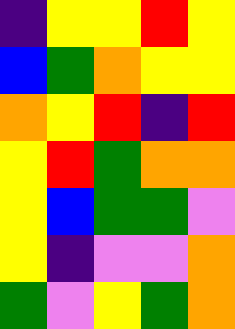[["indigo", "yellow", "yellow", "red", "yellow"], ["blue", "green", "orange", "yellow", "yellow"], ["orange", "yellow", "red", "indigo", "red"], ["yellow", "red", "green", "orange", "orange"], ["yellow", "blue", "green", "green", "violet"], ["yellow", "indigo", "violet", "violet", "orange"], ["green", "violet", "yellow", "green", "orange"]]